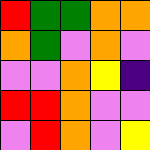[["red", "green", "green", "orange", "orange"], ["orange", "green", "violet", "orange", "violet"], ["violet", "violet", "orange", "yellow", "indigo"], ["red", "red", "orange", "violet", "violet"], ["violet", "red", "orange", "violet", "yellow"]]